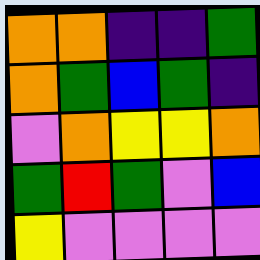[["orange", "orange", "indigo", "indigo", "green"], ["orange", "green", "blue", "green", "indigo"], ["violet", "orange", "yellow", "yellow", "orange"], ["green", "red", "green", "violet", "blue"], ["yellow", "violet", "violet", "violet", "violet"]]